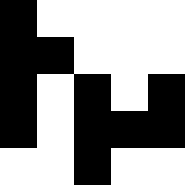[["black", "white", "white", "white", "white"], ["black", "black", "white", "white", "white"], ["black", "white", "black", "white", "black"], ["black", "white", "black", "black", "black"], ["white", "white", "black", "white", "white"]]